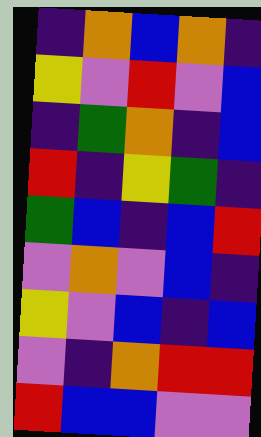[["indigo", "orange", "blue", "orange", "indigo"], ["yellow", "violet", "red", "violet", "blue"], ["indigo", "green", "orange", "indigo", "blue"], ["red", "indigo", "yellow", "green", "indigo"], ["green", "blue", "indigo", "blue", "red"], ["violet", "orange", "violet", "blue", "indigo"], ["yellow", "violet", "blue", "indigo", "blue"], ["violet", "indigo", "orange", "red", "red"], ["red", "blue", "blue", "violet", "violet"]]